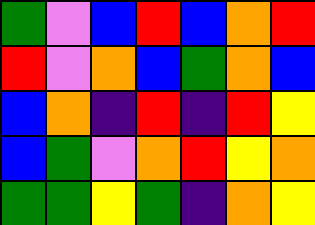[["green", "violet", "blue", "red", "blue", "orange", "red"], ["red", "violet", "orange", "blue", "green", "orange", "blue"], ["blue", "orange", "indigo", "red", "indigo", "red", "yellow"], ["blue", "green", "violet", "orange", "red", "yellow", "orange"], ["green", "green", "yellow", "green", "indigo", "orange", "yellow"]]